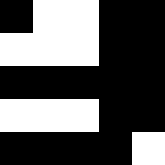[["black", "white", "white", "black", "black"], ["white", "white", "white", "black", "black"], ["black", "black", "black", "black", "black"], ["white", "white", "white", "black", "black"], ["black", "black", "black", "black", "white"]]